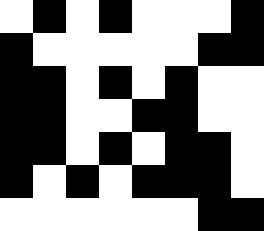[["white", "black", "white", "black", "white", "white", "white", "black"], ["black", "white", "white", "white", "white", "white", "black", "black"], ["black", "black", "white", "black", "white", "black", "white", "white"], ["black", "black", "white", "white", "black", "black", "white", "white"], ["black", "black", "white", "black", "white", "black", "black", "white"], ["black", "white", "black", "white", "black", "black", "black", "white"], ["white", "white", "white", "white", "white", "white", "black", "black"]]